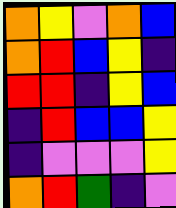[["orange", "yellow", "violet", "orange", "blue"], ["orange", "red", "blue", "yellow", "indigo"], ["red", "red", "indigo", "yellow", "blue"], ["indigo", "red", "blue", "blue", "yellow"], ["indigo", "violet", "violet", "violet", "yellow"], ["orange", "red", "green", "indigo", "violet"]]